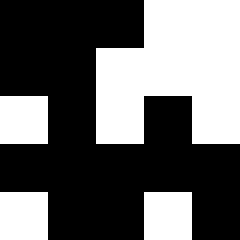[["black", "black", "black", "white", "white"], ["black", "black", "white", "white", "white"], ["white", "black", "white", "black", "white"], ["black", "black", "black", "black", "black"], ["white", "black", "black", "white", "black"]]